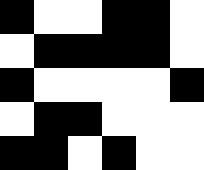[["black", "white", "white", "black", "black", "white"], ["white", "black", "black", "black", "black", "white"], ["black", "white", "white", "white", "white", "black"], ["white", "black", "black", "white", "white", "white"], ["black", "black", "white", "black", "white", "white"]]